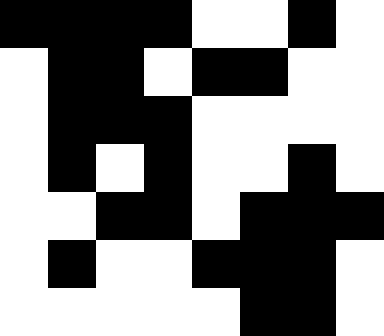[["black", "black", "black", "black", "white", "white", "black", "white"], ["white", "black", "black", "white", "black", "black", "white", "white"], ["white", "black", "black", "black", "white", "white", "white", "white"], ["white", "black", "white", "black", "white", "white", "black", "white"], ["white", "white", "black", "black", "white", "black", "black", "black"], ["white", "black", "white", "white", "black", "black", "black", "white"], ["white", "white", "white", "white", "white", "black", "black", "white"]]